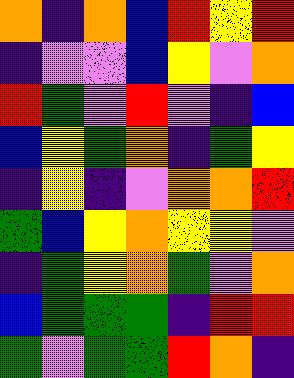[["orange", "indigo", "orange", "blue", "red", "yellow", "red"], ["indigo", "violet", "violet", "blue", "yellow", "violet", "orange"], ["red", "green", "violet", "red", "violet", "indigo", "blue"], ["blue", "yellow", "green", "orange", "indigo", "green", "yellow"], ["indigo", "yellow", "indigo", "violet", "orange", "orange", "red"], ["green", "blue", "yellow", "orange", "yellow", "yellow", "violet"], ["indigo", "green", "yellow", "orange", "green", "violet", "orange"], ["blue", "green", "green", "green", "indigo", "red", "red"], ["green", "violet", "green", "green", "red", "orange", "indigo"]]